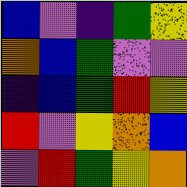[["blue", "violet", "indigo", "green", "yellow"], ["orange", "blue", "green", "violet", "violet"], ["indigo", "blue", "green", "red", "yellow"], ["red", "violet", "yellow", "orange", "blue"], ["violet", "red", "green", "yellow", "orange"]]